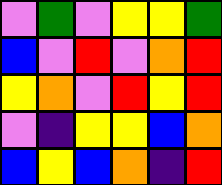[["violet", "green", "violet", "yellow", "yellow", "green"], ["blue", "violet", "red", "violet", "orange", "red"], ["yellow", "orange", "violet", "red", "yellow", "red"], ["violet", "indigo", "yellow", "yellow", "blue", "orange"], ["blue", "yellow", "blue", "orange", "indigo", "red"]]